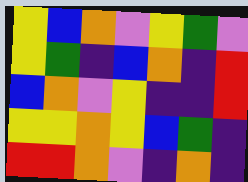[["yellow", "blue", "orange", "violet", "yellow", "green", "violet"], ["yellow", "green", "indigo", "blue", "orange", "indigo", "red"], ["blue", "orange", "violet", "yellow", "indigo", "indigo", "red"], ["yellow", "yellow", "orange", "yellow", "blue", "green", "indigo"], ["red", "red", "orange", "violet", "indigo", "orange", "indigo"]]